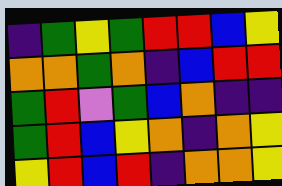[["indigo", "green", "yellow", "green", "red", "red", "blue", "yellow"], ["orange", "orange", "green", "orange", "indigo", "blue", "red", "red"], ["green", "red", "violet", "green", "blue", "orange", "indigo", "indigo"], ["green", "red", "blue", "yellow", "orange", "indigo", "orange", "yellow"], ["yellow", "red", "blue", "red", "indigo", "orange", "orange", "yellow"]]